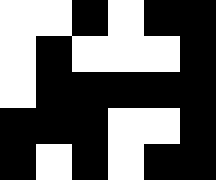[["white", "white", "black", "white", "black", "black"], ["white", "black", "white", "white", "white", "black"], ["white", "black", "black", "black", "black", "black"], ["black", "black", "black", "white", "white", "black"], ["black", "white", "black", "white", "black", "black"]]